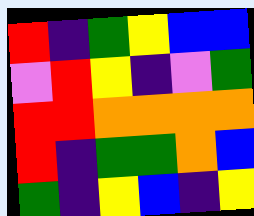[["red", "indigo", "green", "yellow", "blue", "blue"], ["violet", "red", "yellow", "indigo", "violet", "green"], ["red", "red", "orange", "orange", "orange", "orange"], ["red", "indigo", "green", "green", "orange", "blue"], ["green", "indigo", "yellow", "blue", "indigo", "yellow"]]